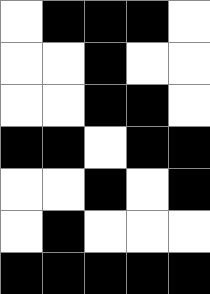[["white", "black", "black", "black", "white"], ["white", "white", "black", "white", "white"], ["white", "white", "black", "black", "white"], ["black", "black", "white", "black", "black"], ["white", "white", "black", "white", "black"], ["white", "black", "white", "white", "white"], ["black", "black", "black", "black", "black"]]